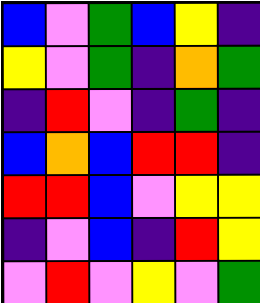[["blue", "violet", "green", "blue", "yellow", "indigo"], ["yellow", "violet", "green", "indigo", "orange", "green"], ["indigo", "red", "violet", "indigo", "green", "indigo"], ["blue", "orange", "blue", "red", "red", "indigo"], ["red", "red", "blue", "violet", "yellow", "yellow"], ["indigo", "violet", "blue", "indigo", "red", "yellow"], ["violet", "red", "violet", "yellow", "violet", "green"]]